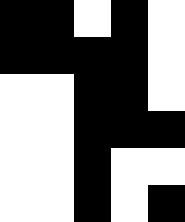[["black", "black", "white", "black", "white"], ["black", "black", "black", "black", "white"], ["white", "white", "black", "black", "white"], ["white", "white", "black", "black", "black"], ["white", "white", "black", "white", "white"], ["white", "white", "black", "white", "black"]]